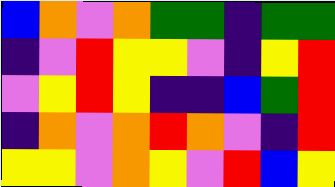[["blue", "orange", "violet", "orange", "green", "green", "indigo", "green", "green"], ["indigo", "violet", "red", "yellow", "yellow", "violet", "indigo", "yellow", "red"], ["violet", "yellow", "red", "yellow", "indigo", "indigo", "blue", "green", "red"], ["indigo", "orange", "violet", "orange", "red", "orange", "violet", "indigo", "red"], ["yellow", "yellow", "violet", "orange", "yellow", "violet", "red", "blue", "yellow"]]